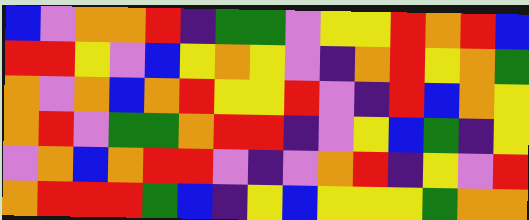[["blue", "violet", "orange", "orange", "red", "indigo", "green", "green", "violet", "yellow", "yellow", "red", "orange", "red", "blue"], ["red", "red", "yellow", "violet", "blue", "yellow", "orange", "yellow", "violet", "indigo", "orange", "red", "yellow", "orange", "green"], ["orange", "violet", "orange", "blue", "orange", "red", "yellow", "yellow", "red", "violet", "indigo", "red", "blue", "orange", "yellow"], ["orange", "red", "violet", "green", "green", "orange", "red", "red", "indigo", "violet", "yellow", "blue", "green", "indigo", "yellow"], ["violet", "orange", "blue", "orange", "red", "red", "violet", "indigo", "violet", "orange", "red", "indigo", "yellow", "violet", "red"], ["orange", "red", "red", "red", "green", "blue", "indigo", "yellow", "blue", "yellow", "yellow", "yellow", "green", "orange", "orange"]]